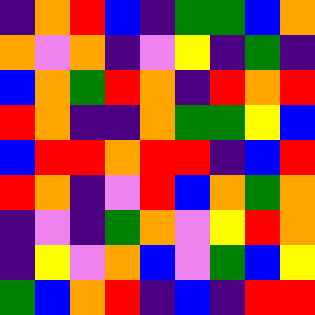[["indigo", "orange", "red", "blue", "indigo", "green", "green", "blue", "orange"], ["orange", "violet", "orange", "indigo", "violet", "yellow", "indigo", "green", "indigo"], ["blue", "orange", "green", "red", "orange", "indigo", "red", "orange", "red"], ["red", "orange", "indigo", "indigo", "orange", "green", "green", "yellow", "blue"], ["blue", "red", "red", "orange", "red", "red", "indigo", "blue", "red"], ["red", "orange", "indigo", "violet", "red", "blue", "orange", "green", "orange"], ["indigo", "violet", "indigo", "green", "orange", "violet", "yellow", "red", "orange"], ["indigo", "yellow", "violet", "orange", "blue", "violet", "green", "blue", "yellow"], ["green", "blue", "orange", "red", "indigo", "blue", "indigo", "red", "red"]]